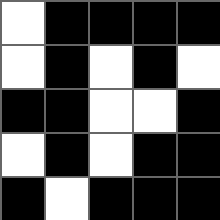[["white", "black", "black", "black", "black"], ["white", "black", "white", "black", "white"], ["black", "black", "white", "white", "black"], ["white", "black", "white", "black", "black"], ["black", "white", "black", "black", "black"]]